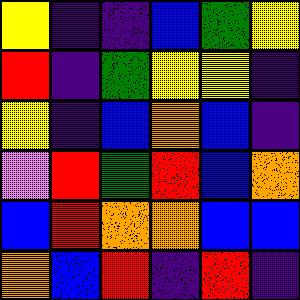[["yellow", "indigo", "indigo", "blue", "green", "yellow"], ["red", "indigo", "green", "yellow", "yellow", "indigo"], ["yellow", "indigo", "blue", "orange", "blue", "indigo"], ["violet", "red", "green", "red", "blue", "orange"], ["blue", "red", "orange", "orange", "blue", "blue"], ["orange", "blue", "red", "indigo", "red", "indigo"]]